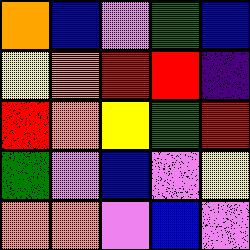[["orange", "blue", "violet", "green", "blue"], ["yellow", "orange", "red", "red", "indigo"], ["red", "orange", "yellow", "green", "red"], ["green", "violet", "blue", "violet", "yellow"], ["orange", "orange", "violet", "blue", "violet"]]